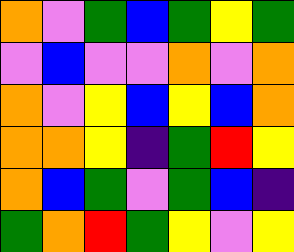[["orange", "violet", "green", "blue", "green", "yellow", "green"], ["violet", "blue", "violet", "violet", "orange", "violet", "orange"], ["orange", "violet", "yellow", "blue", "yellow", "blue", "orange"], ["orange", "orange", "yellow", "indigo", "green", "red", "yellow"], ["orange", "blue", "green", "violet", "green", "blue", "indigo"], ["green", "orange", "red", "green", "yellow", "violet", "yellow"]]